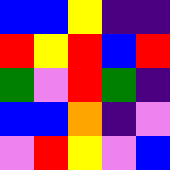[["blue", "blue", "yellow", "indigo", "indigo"], ["red", "yellow", "red", "blue", "red"], ["green", "violet", "red", "green", "indigo"], ["blue", "blue", "orange", "indigo", "violet"], ["violet", "red", "yellow", "violet", "blue"]]